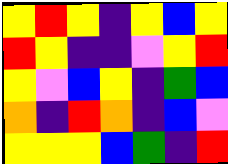[["yellow", "red", "yellow", "indigo", "yellow", "blue", "yellow"], ["red", "yellow", "indigo", "indigo", "violet", "yellow", "red"], ["yellow", "violet", "blue", "yellow", "indigo", "green", "blue"], ["orange", "indigo", "red", "orange", "indigo", "blue", "violet"], ["yellow", "yellow", "yellow", "blue", "green", "indigo", "red"]]